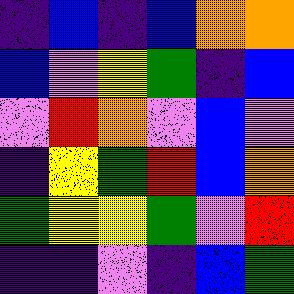[["indigo", "blue", "indigo", "blue", "orange", "orange"], ["blue", "violet", "yellow", "green", "indigo", "blue"], ["violet", "red", "orange", "violet", "blue", "violet"], ["indigo", "yellow", "green", "red", "blue", "orange"], ["green", "yellow", "yellow", "green", "violet", "red"], ["indigo", "indigo", "violet", "indigo", "blue", "green"]]